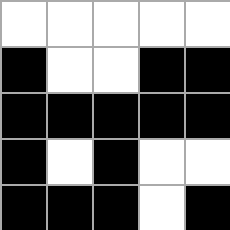[["white", "white", "white", "white", "white"], ["black", "white", "white", "black", "black"], ["black", "black", "black", "black", "black"], ["black", "white", "black", "white", "white"], ["black", "black", "black", "white", "black"]]